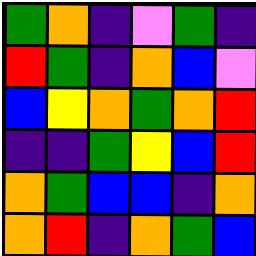[["green", "orange", "indigo", "violet", "green", "indigo"], ["red", "green", "indigo", "orange", "blue", "violet"], ["blue", "yellow", "orange", "green", "orange", "red"], ["indigo", "indigo", "green", "yellow", "blue", "red"], ["orange", "green", "blue", "blue", "indigo", "orange"], ["orange", "red", "indigo", "orange", "green", "blue"]]